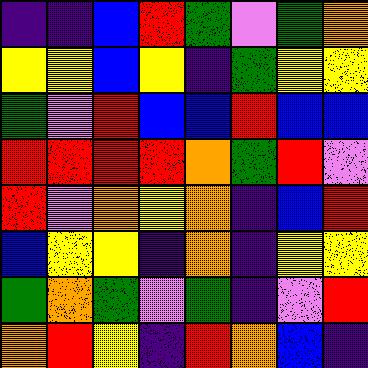[["indigo", "indigo", "blue", "red", "green", "violet", "green", "orange"], ["yellow", "yellow", "blue", "yellow", "indigo", "green", "yellow", "yellow"], ["green", "violet", "red", "blue", "blue", "red", "blue", "blue"], ["red", "red", "red", "red", "orange", "green", "red", "violet"], ["red", "violet", "orange", "yellow", "orange", "indigo", "blue", "red"], ["blue", "yellow", "yellow", "indigo", "orange", "indigo", "yellow", "yellow"], ["green", "orange", "green", "violet", "green", "indigo", "violet", "red"], ["orange", "red", "yellow", "indigo", "red", "orange", "blue", "indigo"]]